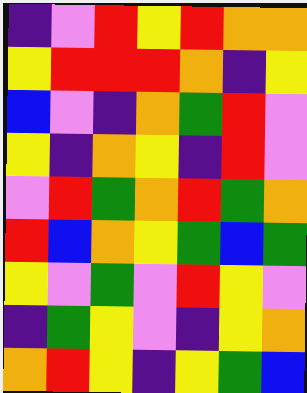[["indigo", "violet", "red", "yellow", "red", "orange", "orange"], ["yellow", "red", "red", "red", "orange", "indigo", "yellow"], ["blue", "violet", "indigo", "orange", "green", "red", "violet"], ["yellow", "indigo", "orange", "yellow", "indigo", "red", "violet"], ["violet", "red", "green", "orange", "red", "green", "orange"], ["red", "blue", "orange", "yellow", "green", "blue", "green"], ["yellow", "violet", "green", "violet", "red", "yellow", "violet"], ["indigo", "green", "yellow", "violet", "indigo", "yellow", "orange"], ["orange", "red", "yellow", "indigo", "yellow", "green", "blue"]]